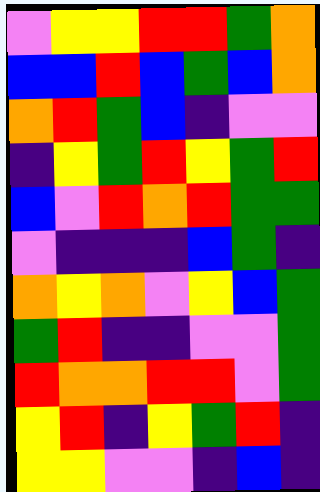[["violet", "yellow", "yellow", "red", "red", "green", "orange"], ["blue", "blue", "red", "blue", "green", "blue", "orange"], ["orange", "red", "green", "blue", "indigo", "violet", "violet"], ["indigo", "yellow", "green", "red", "yellow", "green", "red"], ["blue", "violet", "red", "orange", "red", "green", "green"], ["violet", "indigo", "indigo", "indigo", "blue", "green", "indigo"], ["orange", "yellow", "orange", "violet", "yellow", "blue", "green"], ["green", "red", "indigo", "indigo", "violet", "violet", "green"], ["red", "orange", "orange", "red", "red", "violet", "green"], ["yellow", "red", "indigo", "yellow", "green", "red", "indigo"], ["yellow", "yellow", "violet", "violet", "indigo", "blue", "indigo"]]